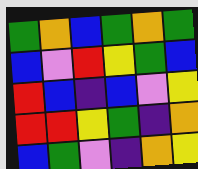[["green", "orange", "blue", "green", "orange", "green"], ["blue", "violet", "red", "yellow", "green", "blue"], ["red", "blue", "indigo", "blue", "violet", "yellow"], ["red", "red", "yellow", "green", "indigo", "orange"], ["blue", "green", "violet", "indigo", "orange", "yellow"]]